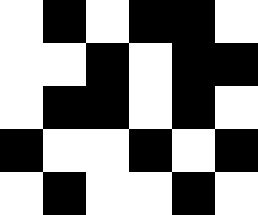[["white", "black", "white", "black", "black", "white"], ["white", "white", "black", "white", "black", "black"], ["white", "black", "black", "white", "black", "white"], ["black", "white", "white", "black", "white", "black"], ["white", "black", "white", "white", "black", "white"]]